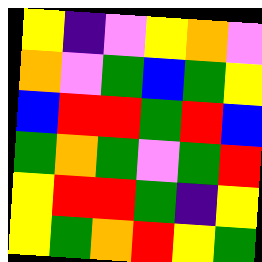[["yellow", "indigo", "violet", "yellow", "orange", "violet"], ["orange", "violet", "green", "blue", "green", "yellow"], ["blue", "red", "red", "green", "red", "blue"], ["green", "orange", "green", "violet", "green", "red"], ["yellow", "red", "red", "green", "indigo", "yellow"], ["yellow", "green", "orange", "red", "yellow", "green"]]